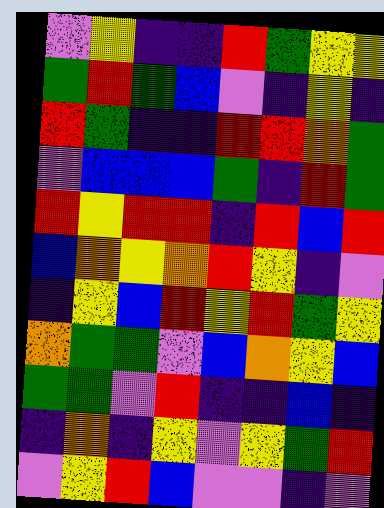[["violet", "yellow", "indigo", "indigo", "red", "green", "yellow", "yellow"], ["green", "red", "green", "blue", "violet", "indigo", "yellow", "indigo"], ["red", "green", "indigo", "indigo", "red", "red", "orange", "green"], ["violet", "blue", "blue", "blue", "green", "indigo", "red", "green"], ["red", "yellow", "red", "red", "indigo", "red", "blue", "red"], ["blue", "orange", "yellow", "orange", "red", "yellow", "indigo", "violet"], ["indigo", "yellow", "blue", "red", "yellow", "red", "green", "yellow"], ["orange", "green", "green", "violet", "blue", "orange", "yellow", "blue"], ["green", "green", "violet", "red", "indigo", "indigo", "blue", "indigo"], ["indigo", "orange", "indigo", "yellow", "violet", "yellow", "green", "red"], ["violet", "yellow", "red", "blue", "violet", "violet", "indigo", "violet"]]